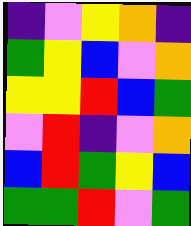[["indigo", "violet", "yellow", "orange", "indigo"], ["green", "yellow", "blue", "violet", "orange"], ["yellow", "yellow", "red", "blue", "green"], ["violet", "red", "indigo", "violet", "orange"], ["blue", "red", "green", "yellow", "blue"], ["green", "green", "red", "violet", "green"]]